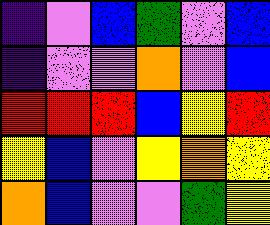[["indigo", "violet", "blue", "green", "violet", "blue"], ["indigo", "violet", "violet", "orange", "violet", "blue"], ["red", "red", "red", "blue", "yellow", "red"], ["yellow", "blue", "violet", "yellow", "orange", "yellow"], ["orange", "blue", "violet", "violet", "green", "yellow"]]